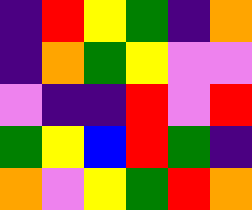[["indigo", "red", "yellow", "green", "indigo", "orange"], ["indigo", "orange", "green", "yellow", "violet", "violet"], ["violet", "indigo", "indigo", "red", "violet", "red"], ["green", "yellow", "blue", "red", "green", "indigo"], ["orange", "violet", "yellow", "green", "red", "orange"]]